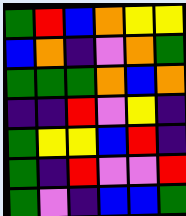[["green", "red", "blue", "orange", "yellow", "yellow"], ["blue", "orange", "indigo", "violet", "orange", "green"], ["green", "green", "green", "orange", "blue", "orange"], ["indigo", "indigo", "red", "violet", "yellow", "indigo"], ["green", "yellow", "yellow", "blue", "red", "indigo"], ["green", "indigo", "red", "violet", "violet", "red"], ["green", "violet", "indigo", "blue", "blue", "green"]]